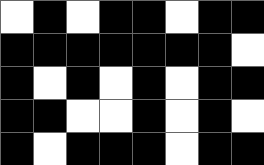[["white", "black", "white", "black", "black", "white", "black", "black"], ["black", "black", "black", "black", "black", "black", "black", "white"], ["black", "white", "black", "white", "black", "white", "black", "black"], ["black", "black", "white", "white", "black", "white", "black", "white"], ["black", "white", "black", "black", "black", "white", "black", "black"]]